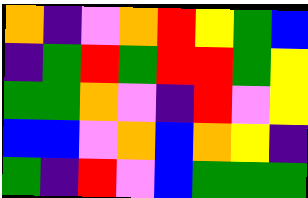[["orange", "indigo", "violet", "orange", "red", "yellow", "green", "blue"], ["indigo", "green", "red", "green", "red", "red", "green", "yellow"], ["green", "green", "orange", "violet", "indigo", "red", "violet", "yellow"], ["blue", "blue", "violet", "orange", "blue", "orange", "yellow", "indigo"], ["green", "indigo", "red", "violet", "blue", "green", "green", "green"]]